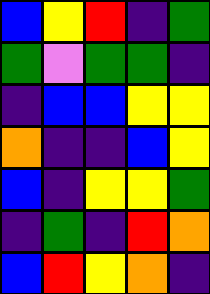[["blue", "yellow", "red", "indigo", "green"], ["green", "violet", "green", "green", "indigo"], ["indigo", "blue", "blue", "yellow", "yellow"], ["orange", "indigo", "indigo", "blue", "yellow"], ["blue", "indigo", "yellow", "yellow", "green"], ["indigo", "green", "indigo", "red", "orange"], ["blue", "red", "yellow", "orange", "indigo"]]